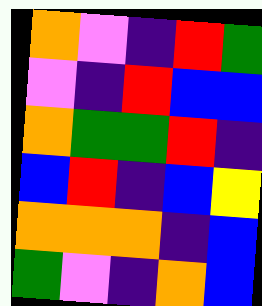[["orange", "violet", "indigo", "red", "green"], ["violet", "indigo", "red", "blue", "blue"], ["orange", "green", "green", "red", "indigo"], ["blue", "red", "indigo", "blue", "yellow"], ["orange", "orange", "orange", "indigo", "blue"], ["green", "violet", "indigo", "orange", "blue"]]